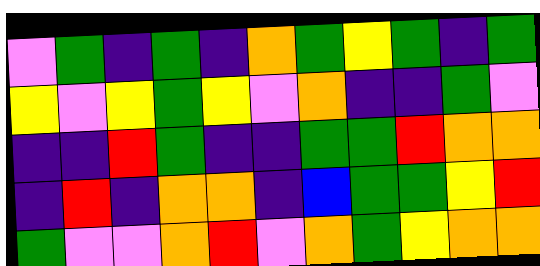[["violet", "green", "indigo", "green", "indigo", "orange", "green", "yellow", "green", "indigo", "green"], ["yellow", "violet", "yellow", "green", "yellow", "violet", "orange", "indigo", "indigo", "green", "violet"], ["indigo", "indigo", "red", "green", "indigo", "indigo", "green", "green", "red", "orange", "orange"], ["indigo", "red", "indigo", "orange", "orange", "indigo", "blue", "green", "green", "yellow", "red"], ["green", "violet", "violet", "orange", "red", "violet", "orange", "green", "yellow", "orange", "orange"]]